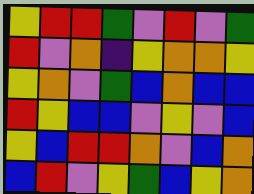[["yellow", "red", "red", "green", "violet", "red", "violet", "green"], ["red", "violet", "orange", "indigo", "yellow", "orange", "orange", "yellow"], ["yellow", "orange", "violet", "green", "blue", "orange", "blue", "blue"], ["red", "yellow", "blue", "blue", "violet", "yellow", "violet", "blue"], ["yellow", "blue", "red", "red", "orange", "violet", "blue", "orange"], ["blue", "red", "violet", "yellow", "green", "blue", "yellow", "orange"]]